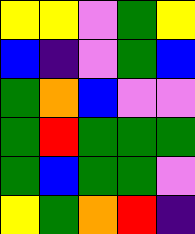[["yellow", "yellow", "violet", "green", "yellow"], ["blue", "indigo", "violet", "green", "blue"], ["green", "orange", "blue", "violet", "violet"], ["green", "red", "green", "green", "green"], ["green", "blue", "green", "green", "violet"], ["yellow", "green", "orange", "red", "indigo"]]